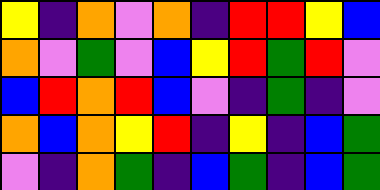[["yellow", "indigo", "orange", "violet", "orange", "indigo", "red", "red", "yellow", "blue"], ["orange", "violet", "green", "violet", "blue", "yellow", "red", "green", "red", "violet"], ["blue", "red", "orange", "red", "blue", "violet", "indigo", "green", "indigo", "violet"], ["orange", "blue", "orange", "yellow", "red", "indigo", "yellow", "indigo", "blue", "green"], ["violet", "indigo", "orange", "green", "indigo", "blue", "green", "indigo", "blue", "green"]]